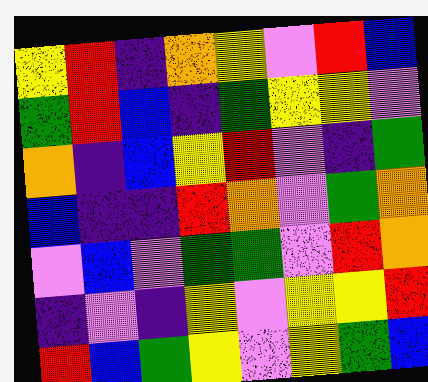[["yellow", "red", "indigo", "orange", "yellow", "violet", "red", "blue"], ["green", "red", "blue", "indigo", "green", "yellow", "yellow", "violet"], ["orange", "indigo", "blue", "yellow", "red", "violet", "indigo", "green"], ["blue", "indigo", "indigo", "red", "orange", "violet", "green", "orange"], ["violet", "blue", "violet", "green", "green", "violet", "red", "orange"], ["indigo", "violet", "indigo", "yellow", "violet", "yellow", "yellow", "red"], ["red", "blue", "green", "yellow", "violet", "yellow", "green", "blue"]]